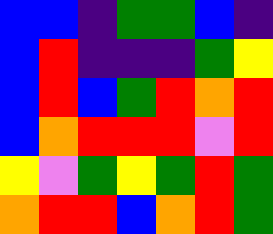[["blue", "blue", "indigo", "green", "green", "blue", "indigo"], ["blue", "red", "indigo", "indigo", "indigo", "green", "yellow"], ["blue", "red", "blue", "green", "red", "orange", "red"], ["blue", "orange", "red", "red", "red", "violet", "red"], ["yellow", "violet", "green", "yellow", "green", "red", "green"], ["orange", "red", "red", "blue", "orange", "red", "green"]]